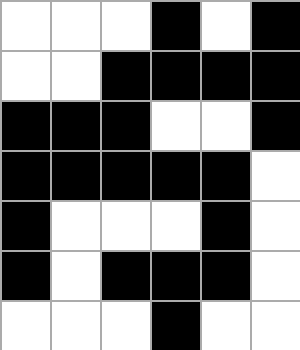[["white", "white", "white", "black", "white", "black"], ["white", "white", "black", "black", "black", "black"], ["black", "black", "black", "white", "white", "black"], ["black", "black", "black", "black", "black", "white"], ["black", "white", "white", "white", "black", "white"], ["black", "white", "black", "black", "black", "white"], ["white", "white", "white", "black", "white", "white"]]